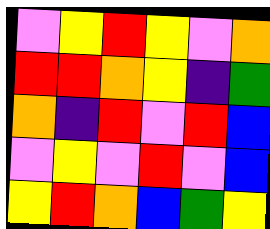[["violet", "yellow", "red", "yellow", "violet", "orange"], ["red", "red", "orange", "yellow", "indigo", "green"], ["orange", "indigo", "red", "violet", "red", "blue"], ["violet", "yellow", "violet", "red", "violet", "blue"], ["yellow", "red", "orange", "blue", "green", "yellow"]]